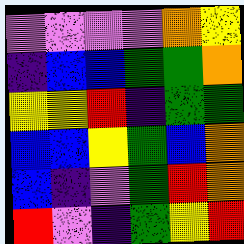[["violet", "violet", "violet", "violet", "orange", "yellow"], ["indigo", "blue", "blue", "green", "green", "orange"], ["yellow", "yellow", "red", "indigo", "green", "green"], ["blue", "blue", "yellow", "green", "blue", "orange"], ["blue", "indigo", "violet", "green", "red", "orange"], ["red", "violet", "indigo", "green", "yellow", "red"]]